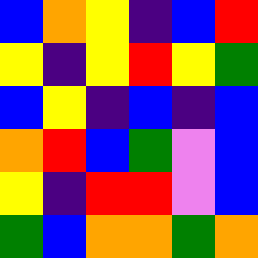[["blue", "orange", "yellow", "indigo", "blue", "red"], ["yellow", "indigo", "yellow", "red", "yellow", "green"], ["blue", "yellow", "indigo", "blue", "indigo", "blue"], ["orange", "red", "blue", "green", "violet", "blue"], ["yellow", "indigo", "red", "red", "violet", "blue"], ["green", "blue", "orange", "orange", "green", "orange"]]